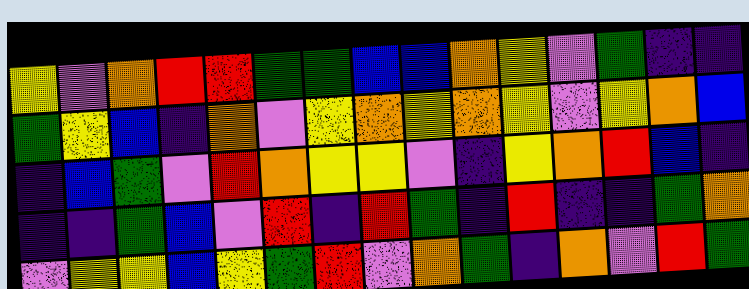[["yellow", "violet", "orange", "red", "red", "green", "green", "blue", "blue", "orange", "yellow", "violet", "green", "indigo", "indigo"], ["green", "yellow", "blue", "indigo", "orange", "violet", "yellow", "orange", "yellow", "orange", "yellow", "violet", "yellow", "orange", "blue"], ["indigo", "blue", "green", "violet", "red", "orange", "yellow", "yellow", "violet", "indigo", "yellow", "orange", "red", "blue", "indigo"], ["indigo", "indigo", "green", "blue", "violet", "red", "indigo", "red", "green", "indigo", "red", "indigo", "indigo", "green", "orange"], ["violet", "yellow", "yellow", "blue", "yellow", "green", "red", "violet", "orange", "green", "indigo", "orange", "violet", "red", "green"]]